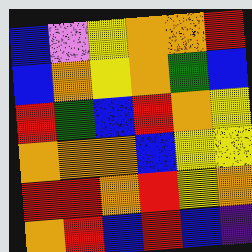[["blue", "violet", "yellow", "orange", "orange", "red"], ["blue", "orange", "yellow", "orange", "green", "blue"], ["red", "green", "blue", "red", "orange", "yellow"], ["orange", "orange", "orange", "blue", "yellow", "yellow"], ["red", "red", "orange", "red", "yellow", "orange"], ["orange", "red", "blue", "red", "blue", "indigo"]]